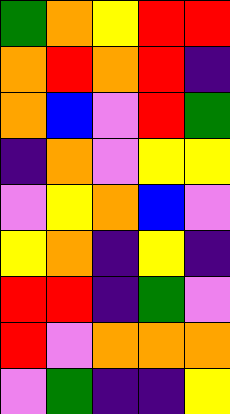[["green", "orange", "yellow", "red", "red"], ["orange", "red", "orange", "red", "indigo"], ["orange", "blue", "violet", "red", "green"], ["indigo", "orange", "violet", "yellow", "yellow"], ["violet", "yellow", "orange", "blue", "violet"], ["yellow", "orange", "indigo", "yellow", "indigo"], ["red", "red", "indigo", "green", "violet"], ["red", "violet", "orange", "orange", "orange"], ["violet", "green", "indigo", "indigo", "yellow"]]